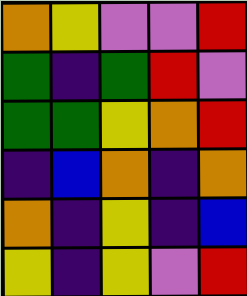[["orange", "yellow", "violet", "violet", "red"], ["green", "indigo", "green", "red", "violet"], ["green", "green", "yellow", "orange", "red"], ["indigo", "blue", "orange", "indigo", "orange"], ["orange", "indigo", "yellow", "indigo", "blue"], ["yellow", "indigo", "yellow", "violet", "red"]]